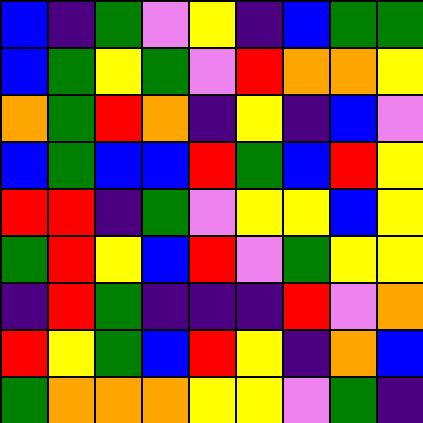[["blue", "indigo", "green", "violet", "yellow", "indigo", "blue", "green", "green"], ["blue", "green", "yellow", "green", "violet", "red", "orange", "orange", "yellow"], ["orange", "green", "red", "orange", "indigo", "yellow", "indigo", "blue", "violet"], ["blue", "green", "blue", "blue", "red", "green", "blue", "red", "yellow"], ["red", "red", "indigo", "green", "violet", "yellow", "yellow", "blue", "yellow"], ["green", "red", "yellow", "blue", "red", "violet", "green", "yellow", "yellow"], ["indigo", "red", "green", "indigo", "indigo", "indigo", "red", "violet", "orange"], ["red", "yellow", "green", "blue", "red", "yellow", "indigo", "orange", "blue"], ["green", "orange", "orange", "orange", "yellow", "yellow", "violet", "green", "indigo"]]